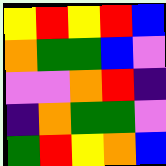[["yellow", "red", "yellow", "red", "blue"], ["orange", "green", "green", "blue", "violet"], ["violet", "violet", "orange", "red", "indigo"], ["indigo", "orange", "green", "green", "violet"], ["green", "red", "yellow", "orange", "blue"]]